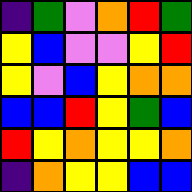[["indigo", "green", "violet", "orange", "red", "green"], ["yellow", "blue", "violet", "violet", "yellow", "red"], ["yellow", "violet", "blue", "yellow", "orange", "orange"], ["blue", "blue", "red", "yellow", "green", "blue"], ["red", "yellow", "orange", "yellow", "yellow", "orange"], ["indigo", "orange", "yellow", "yellow", "blue", "blue"]]